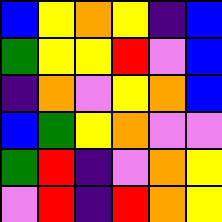[["blue", "yellow", "orange", "yellow", "indigo", "blue"], ["green", "yellow", "yellow", "red", "violet", "blue"], ["indigo", "orange", "violet", "yellow", "orange", "blue"], ["blue", "green", "yellow", "orange", "violet", "violet"], ["green", "red", "indigo", "violet", "orange", "yellow"], ["violet", "red", "indigo", "red", "orange", "yellow"]]